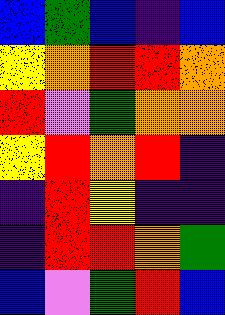[["blue", "green", "blue", "indigo", "blue"], ["yellow", "orange", "red", "red", "orange"], ["red", "violet", "green", "orange", "orange"], ["yellow", "red", "orange", "red", "indigo"], ["indigo", "red", "yellow", "indigo", "indigo"], ["indigo", "red", "red", "orange", "green"], ["blue", "violet", "green", "red", "blue"]]